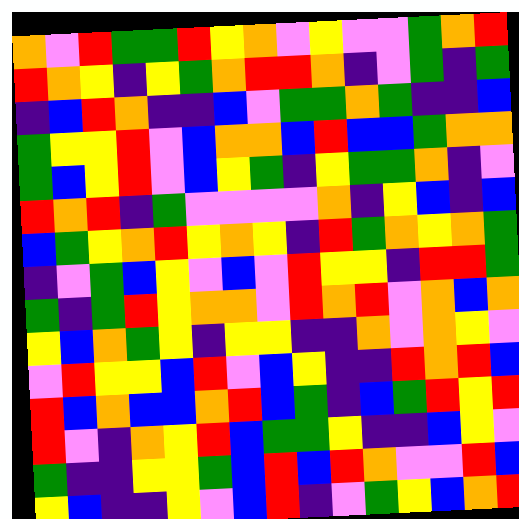[["orange", "violet", "red", "green", "green", "red", "yellow", "orange", "violet", "yellow", "violet", "violet", "green", "orange", "red"], ["red", "orange", "yellow", "indigo", "yellow", "green", "orange", "red", "red", "orange", "indigo", "violet", "green", "indigo", "green"], ["indigo", "blue", "red", "orange", "indigo", "indigo", "blue", "violet", "green", "green", "orange", "green", "indigo", "indigo", "blue"], ["green", "yellow", "yellow", "red", "violet", "blue", "orange", "orange", "blue", "red", "blue", "blue", "green", "orange", "orange"], ["green", "blue", "yellow", "red", "violet", "blue", "yellow", "green", "indigo", "yellow", "green", "green", "orange", "indigo", "violet"], ["red", "orange", "red", "indigo", "green", "violet", "violet", "violet", "violet", "orange", "indigo", "yellow", "blue", "indigo", "blue"], ["blue", "green", "yellow", "orange", "red", "yellow", "orange", "yellow", "indigo", "red", "green", "orange", "yellow", "orange", "green"], ["indigo", "violet", "green", "blue", "yellow", "violet", "blue", "violet", "red", "yellow", "yellow", "indigo", "red", "red", "green"], ["green", "indigo", "green", "red", "yellow", "orange", "orange", "violet", "red", "orange", "red", "violet", "orange", "blue", "orange"], ["yellow", "blue", "orange", "green", "yellow", "indigo", "yellow", "yellow", "indigo", "indigo", "orange", "violet", "orange", "yellow", "violet"], ["violet", "red", "yellow", "yellow", "blue", "red", "violet", "blue", "yellow", "indigo", "indigo", "red", "orange", "red", "blue"], ["red", "blue", "orange", "blue", "blue", "orange", "red", "blue", "green", "indigo", "blue", "green", "red", "yellow", "red"], ["red", "violet", "indigo", "orange", "yellow", "red", "blue", "green", "green", "yellow", "indigo", "indigo", "blue", "yellow", "violet"], ["green", "indigo", "indigo", "yellow", "yellow", "green", "blue", "red", "blue", "red", "orange", "violet", "violet", "red", "blue"], ["yellow", "blue", "indigo", "indigo", "yellow", "violet", "blue", "red", "indigo", "violet", "green", "yellow", "blue", "orange", "red"]]